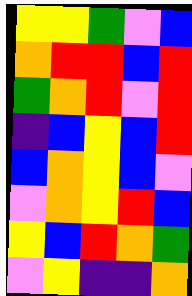[["yellow", "yellow", "green", "violet", "blue"], ["orange", "red", "red", "blue", "red"], ["green", "orange", "red", "violet", "red"], ["indigo", "blue", "yellow", "blue", "red"], ["blue", "orange", "yellow", "blue", "violet"], ["violet", "orange", "yellow", "red", "blue"], ["yellow", "blue", "red", "orange", "green"], ["violet", "yellow", "indigo", "indigo", "orange"]]